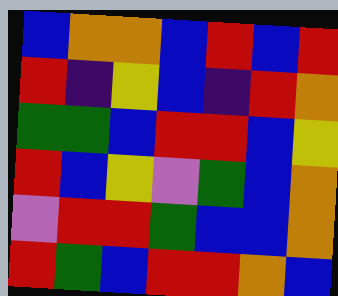[["blue", "orange", "orange", "blue", "red", "blue", "red"], ["red", "indigo", "yellow", "blue", "indigo", "red", "orange"], ["green", "green", "blue", "red", "red", "blue", "yellow"], ["red", "blue", "yellow", "violet", "green", "blue", "orange"], ["violet", "red", "red", "green", "blue", "blue", "orange"], ["red", "green", "blue", "red", "red", "orange", "blue"]]